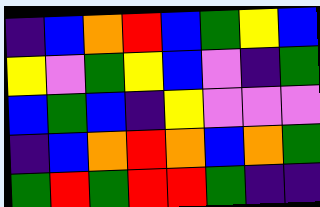[["indigo", "blue", "orange", "red", "blue", "green", "yellow", "blue"], ["yellow", "violet", "green", "yellow", "blue", "violet", "indigo", "green"], ["blue", "green", "blue", "indigo", "yellow", "violet", "violet", "violet"], ["indigo", "blue", "orange", "red", "orange", "blue", "orange", "green"], ["green", "red", "green", "red", "red", "green", "indigo", "indigo"]]